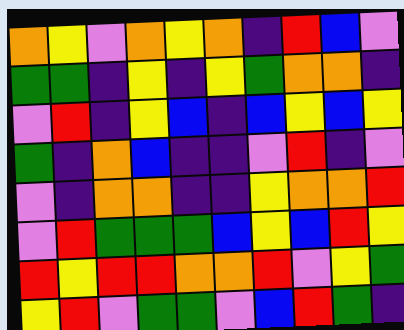[["orange", "yellow", "violet", "orange", "yellow", "orange", "indigo", "red", "blue", "violet"], ["green", "green", "indigo", "yellow", "indigo", "yellow", "green", "orange", "orange", "indigo"], ["violet", "red", "indigo", "yellow", "blue", "indigo", "blue", "yellow", "blue", "yellow"], ["green", "indigo", "orange", "blue", "indigo", "indigo", "violet", "red", "indigo", "violet"], ["violet", "indigo", "orange", "orange", "indigo", "indigo", "yellow", "orange", "orange", "red"], ["violet", "red", "green", "green", "green", "blue", "yellow", "blue", "red", "yellow"], ["red", "yellow", "red", "red", "orange", "orange", "red", "violet", "yellow", "green"], ["yellow", "red", "violet", "green", "green", "violet", "blue", "red", "green", "indigo"]]